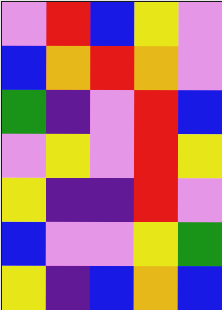[["violet", "red", "blue", "yellow", "violet"], ["blue", "orange", "red", "orange", "violet"], ["green", "indigo", "violet", "red", "blue"], ["violet", "yellow", "violet", "red", "yellow"], ["yellow", "indigo", "indigo", "red", "violet"], ["blue", "violet", "violet", "yellow", "green"], ["yellow", "indigo", "blue", "orange", "blue"]]